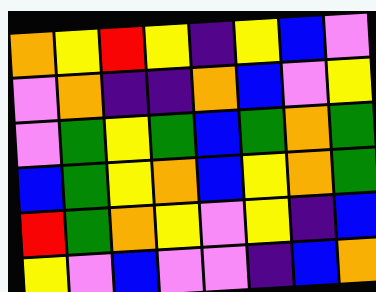[["orange", "yellow", "red", "yellow", "indigo", "yellow", "blue", "violet"], ["violet", "orange", "indigo", "indigo", "orange", "blue", "violet", "yellow"], ["violet", "green", "yellow", "green", "blue", "green", "orange", "green"], ["blue", "green", "yellow", "orange", "blue", "yellow", "orange", "green"], ["red", "green", "orange", "yellow", "violet", "yellow", "indigo", "blue"], ["yellow", "violet", "blue", "violet", "violet", "indigo", "blue", "orange"]]